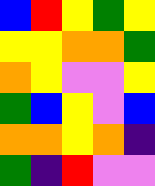[["blue", "red", "yellow", "green", "yellow"], ["yellow", "yellow", "orange", "orange", "green"], ["orange", "yellow", "violet", "violet", "yellow"], ["green", "blue", "yellow", "violet", "blue"], ["orange", "orange", "yellow", "orange", "indigo"], ["green", "indigo", "red", "violet", "violet"]]